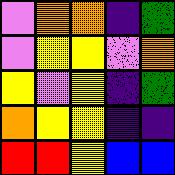[["violet", "orange", "orange", "indigo", "green"], ["violet", "yellow", "yellow", "violet", "orange"], ["yellow", "violet", "yellow", "indigo", "green"], ["orange", "yellow", "yellow", "indigo", "indigo"], ["red", "red", "yellow", "blue", "blue"]]